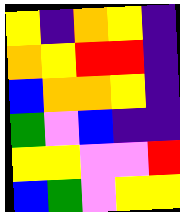[["yellow", "indigo", "orange", "yellow", "indigo"], ["orange", "yellow", "red", "red", "indigo"], ["blue", "orange", "orange", "yellow", "indigo"], ["green", "violet", "blue", "indigo", "indigo"], ["yellow", "yellow", "violet", "violet", "red"], ["blue", "green", "violet", "yellow", "yellow"]]